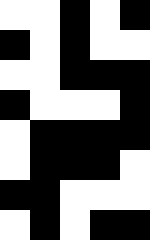[["white", "white", "black", "white", "black"], ["black", "white", "black", "white", "white"], ["white", "white", "black", "black", "black"], ["black", "white", "white", "white", "black"], ["white", "black", "black", "black", "black"], ["white", "black", "black", "black", "white"], ["black", "black", "white", "white", "white"], ["white", "black", "white", "black", "black"]]